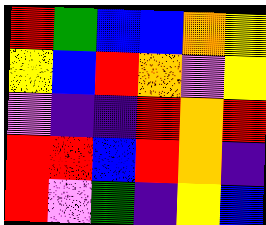[["red", "green", "blue", "blue", "orange", "yellow"], ["yellow", "blue", "red", "orange", "violet", "yellow"], ["violet", "indigo", "indigo", "red", "orange", "red"], ["red", "red", "blue", "red", "orange", "indigo"], ["red", "violet", "green", "indigo", "yellow", "blue"]]